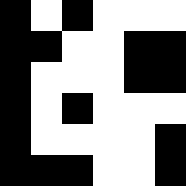[["black", "white", "black", "white", "white", "white"], ["black", "black", "white", "white", "black", "black"], ["black", "white", "white", "white", "black", "black"], ["black", "white", "black", "white", "white", "white"], ["black", "white", "white", "white", "white", "black"], ["black", "black", "black", "white", "white", "black"]]